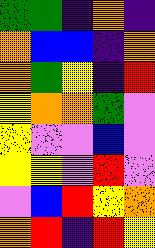[["green", "green", "indigo", "orange", "indigo"], ["orange", "blue", "blue", "indigo", "orange"], ["orange", "green", "yellow", "indigo", "red"], ["yellow", "orange", "orange", "green", "violet"], ["yellow", "violet", "violet", "blue", "violet"], ["yellow", "yellow", "violet", "red", "violet"], ["violet", "blue", "red", "yellow", "orange"], ["orange", "red", "indigo", "red", "yellow"]]